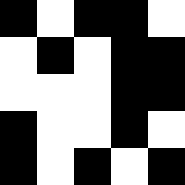[["black", "white", "black", "black", "white"], ["white", "black", "white", "black", "black"], ["white", "white", "white", "black", "black"], ["black", "white", "white", "black", "white"], ["black", "white", "black", "white", "black"]]